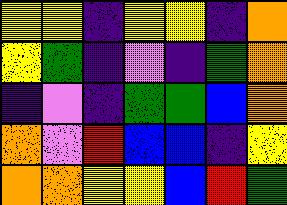[["yellow", "yellow", "indigo", "yellow", "yellow", "indigo", "orange"], ["yellow", "green", "indigo", "violet", "indigo", "green", "orange"], ["indigo", "violet", "indigo", "green", "green", "blue", "orange"], ["orange", "violet", "red", "blue", "blue", "indigo", "yellow"], ["orange", "orange", "yellow", "yellow", "blue", "red", "green"]]